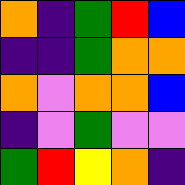[["orange", "indigo", "green", "red", "blue"], ["indigo", "indigo", "green", "orange", "orange"], ["orange", "violet", "orange", "orange", "blue"], ["indigo", "violet", "green", "violet", "violet"], ["green", "red", "yellow", "orange", "indigo"]]